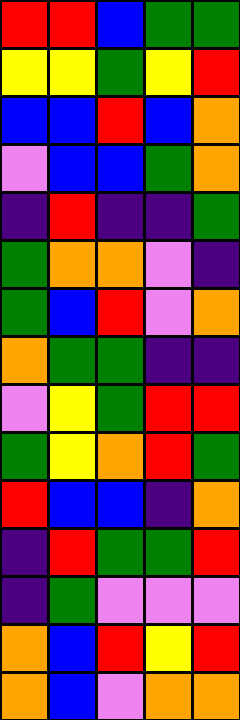[["red", "red", "blue", "green", "green"], ["yellow", "yellow", "green", "yellow", "red"], ["blue", "blue", "red", "blue", "orange"], ["violet", "blue", "blue", "green", "orange"], ["indigo", "red", "indigo", "indigo", "green"], ["green", "orange", "orange", "violet", "indigo"], ["green", "blue", "red", "violet", "orange"], ["orange", "green", "green", "indigo", "indigo"], ["violet", "yellow", "green", "red", "red"], ["green", "yellow", "orange", "red", "green"], ["red", "blue", "blue", "indigo", "orange"], ["indigo", "red", "green", "green", "red"], ["indigo", "green", "violet", "violet", "violet"], ["orange", "blue", "red", "yellow", "red"], ["orange", "blue", "violet", "orange", "orange"]]